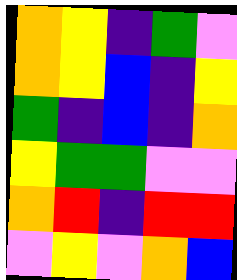[["orange", "yellow", "indigo", "green", "violet"], ["orange", "yellow", "blue", "indigo", "yellow"], ["green", "indigo", "blue", "indigo", "orange"], ["yellow", "green", "green", "violet", "violet"], ["orange", "red", "indigo", "red", "red"], ["violet", "yellow", "violet", "orange", "blue"]]